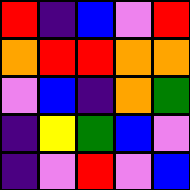[["red", "indigo", "blue", "violet", "red"], ["orange", "red", "red", "orange", "orange"], ["violet", "blue", "indigo", "orange", "green"], ["indigo", "yellow", "green", "blue", "violet"], ["indigo", "violet", "red", "violet", "blue"]]